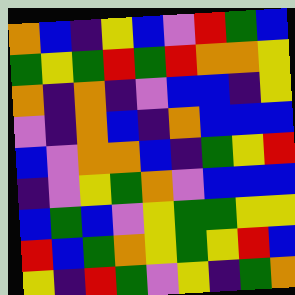[["orange", "blue", "indigo", "yellow", "blue", "violet", "red", "green", "blue"], ["green", "yellow", "green", "red", "green", "red", "orange", "orange", "yellow"], ["orange", "indigo", "orange", "indigo", "violet", "blue", "blue", "indigo", "yellow"], ["violet", "indigo", "orange", "blue", "indigo", "orange", "blue", "blue", "blue"], ["blue", "violet", "orange", "orange", "blue", "indigo", "green", "yellow", "red"], ["indigo", "violet", "yellow", "green", "orange", "violet", "blue", "blue", "blue"], ["blue", "green", "blue", "violet", "yellow", "green", "green", "yellow", "yellow"], ["red", "blue", "green", "orange", "yellow", "green", "yellow", "red", "blue"], ["yellow", "indigo", "red", "green", "violet", "yellow", "indigo", "green", "orange"]]